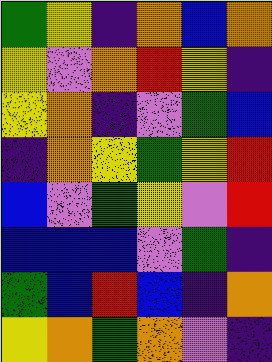[["green", "yellow", "indigo", "orange", "blue", "orange"], ["yellow", "violet", "orange", "red", "yellow", "indigo"], ["yellow", "orange", "indigo", "violet", "green", "blue"], ["indigo", "orange", "yellow", "green", "yellow", "red"], ["blue", "violet", "green", "yellow", "violet", "red"], ["blue", "blue", "blue", "violet", "green", "indigo"], ["green", "blue", "red", "blue", "indigo", "orange"], ["yellow", "orange", "green", "orange", "violet", "indigo"]]